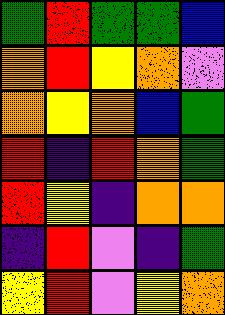[["green", "red", "green", "green", "blue"], ["orange", "red", "yellow", "orange", "violet"], ["orange", "yellow", "orange", "blue", "green"], ["red", "indigo", "red", "orange", "green"], ["red", "yellow", "indigo", "orange", "orange"], ["indigo", "red", "violet", "indigo", "green"], ["yellow", "red", "violet", "yellow", "orange"]]